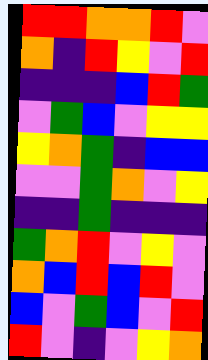[["red", "red", "orange", "orange", "red", "violet"], ["orange", "indigo", "red", "yellow", "violet", "red"], ["indigo", "indigo", "indigo", "blue", "red", "green"], ["violet", "green", "blue", "violet", "yellow", "yellow"], ["yellow", "orange", "green", "indigo", "blue", "blue"], ["violet", "violet", "green", "orange", "violet", "yellow"], ["indigo", "indigo", "green", "indigo", "indigo", "indigo"], ["green", "orange", "red", "violet", "yellow", "violet"], ["orange", "blue", "red", "blue", "red", "violet"], ["blue", "violet", "green", "blue", "violet", "red"], ["red", "violet", "indigo", "violet", "yellow", "orange"]]